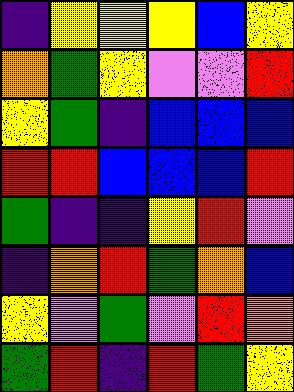[["indigo", "yellow", "yellow", "yellow", "blue", "yellow"], ["orange", "green", "yellow", "violet", "violet", "red"], ["yellow", "green", "indigo", "blue", "blue", "blue"], ["red", "red", "blue", "blue", "blue", "red"], ["green", "indigo", "indigo", "yellow", "red", "violet"], ["indigo", "orange", "red", "green", "orange", "blue"], ["yellow", "violet", "green", "violet", "red", "orange"], ["green", "red", "indigo", "red", "green", "yellow"]]